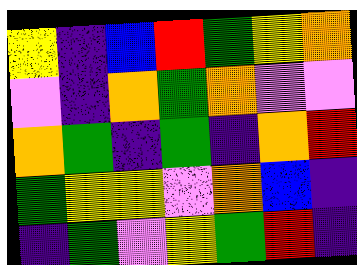[["yellow", "indigo", "blue", "red", "green", "yellow", "orange"], ["violet", "indigo", "orange", "green", "orange", "violet", "violet"], ["orange", "green", "indigo", "green", "indigo", "orange", "red"], ["green", "yellow", "yellow", "violet", "orange", "blue", "indigo"], ["indigo", "green", "violet", "yellow", "green", "red", "indigo"]]